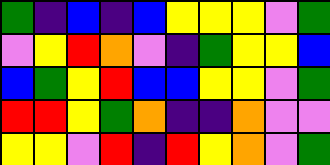[["green", "indigo", "blue", "indigo", "blue", "yellow", "yellow", "yellow", "violet", "green"], ["violet", "yellow", "red", "orange", "violet", "indigo", "green", "yellow", "yellow", "blue"], ["blue", "green", "yellow", "red", "blue", "blue", "yellow", "yellow", "violet", "green"], ["red", "red", "yellow", "green", "orange", "indigo", "indigo", "orange", "violet", "violet"], ["yellow", "yellow", "violet", "red", "indigo", "red", "yellow", "orange", "violet", "green"]]